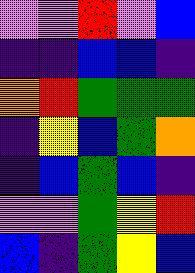[["violet", "violet", "red", "violet", "blue"], ["indigo", "indigo", "blue", "blue", "indigo"], ["orange", "red", "green", "green", "green"], ["indigo", "yellow", "blue", "green", "orange"], ["indigo", "blue", "green", "blue", "indigo"], ["violet", "violet", "green", "yellow", "red"], ["blue", "indigo", "green", "yellow", "blue"]]